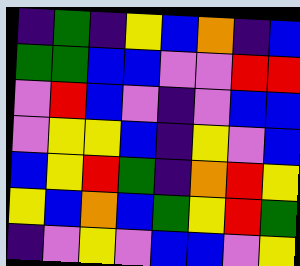[["indigo", "green", "indigo", "yellow", "blue", "orange", "indigo", "blue"], ["green", "green", "blue", "blue", "violet", "violet", "red", "red"], ["violet", "red", "blue", "violet", "indigo", "violet", "blue", "blue"], ["violet", "yellow", "yellow", "blue", "indigo", "yellow", "violet", "blue"], ["blue", "yellow", "red", "green", "indigo", "orange", "red", "yellow"], ["yellow", "blue", "orange", "blue", "green", "yellow", "red", "green"], ["indigo", "violet", "yellow", "violet", "blue", "blue", "violet", "yellow"]]